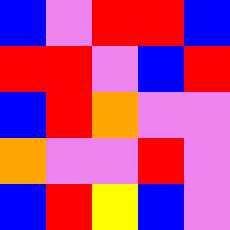[["blue", "violet", "red", "red", "blue"], ["red", "red", "violet", "blue", "red"], ["blue", "red", "orange", "violet", "violet"], ["orange", "violet", "violet", "red", "violet"], ["blue", "red", "yellow", "blue", "violet"]]